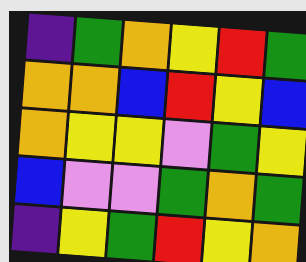[["indigo", "green", "orange", "yellow", "red", "green"], ["orange", "orange", "blue", "red", "yellow", "blue"], ["orange", "yellow", "yellow", "violet", "green", "yellow"], ["blue", "violet", "violet", "green", "orange", "green"], ["indigo", "yellow", "green", "red", "yellow", "orange"]]